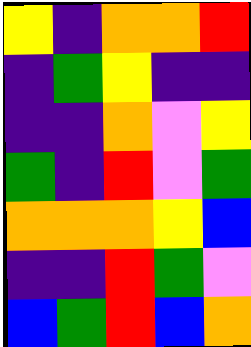[["yellow", "indigo", "orange", "orange", "red"], ["indigo", "green", "yellow", "indigo", "indigo"], ["indigo", "indigo", "orange", "violet", "yellow"], ["green", "indigo", "red", "violet", "green"], ["orange", "orange", "orange", "yellow", "blue"], ["indigo", "indigo", "red", "green", "violet"], ["blue", "green", "red", "blue", "orange"]]